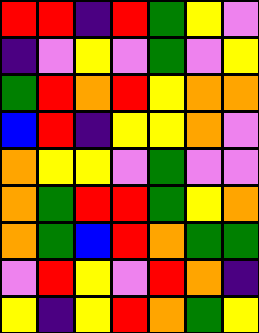[["red", "red", "indigo", "red", "green", "yellow", "violet"], ["indigo", "violet", "yellow", "violet", "green", "violet", "yellow"], ["green", "red", "orange", "red", "yellow", "orange", "orange"], ["blue", "red", "indigo", "yellow", "yellow", "orange", "violet"], ["orange", "yellow", "yellow", "violet", "green", "violet", "violet"], ["orange", "green", "red", "red", "green", "yellow", "orange"], ["orange", "green", "blue", "red", "orange", "green", "green"], ["violet", "red", "yellow", "violet", "red", "orange", "indigo"], ["yellow", "indigo", "yellow", "red", "orange", "green", "yellow"]]